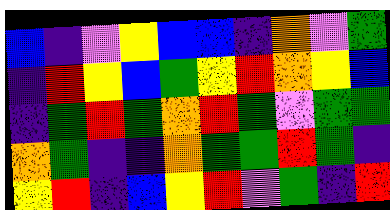[["blue", "indigo", "violet", "yellow", "blue", "blue", "indigo", "orange", "violet", "green"], ["indigo", "red", "yellow", "blue", "green", "yellow", "red", "orange", "yellow", "blue"], ["indigo", "green", "red", "green", "orange", "red", "green", "violet", "green", "green"], ["orange", "green", "indigo", "indigo", "orange", "green", "green", "red", "green", "indigo"], ["yellow", "red", "indigo", "blue", "yellow", "red", "violet", "green", "indigo", "red"]]